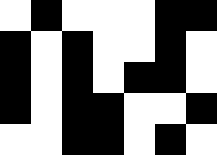[["white", "black", "white", "white", "white", "black", "black"], ["black", "white", "black", "white", "white", "black", "white"], ["black", "white", "black", "white", "black", "black", "white"], ["black", "white", "black", "black", "white", "white", "black"], ["white", "white", "black", "black", "white", "black", "white"]]